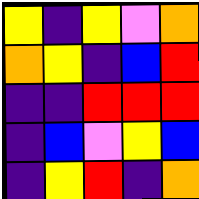[["yellow", "indigo", "yellow", "violet", "orange"], ["orange", "yellow", "indigo", "blue", "red"], ["indigo", "indigo", "red", "red", "red"], ["indigo", "blue", "violet", "yellow", "blue"], ["indigo", "yellow", "red", "indigo", "orange"]]